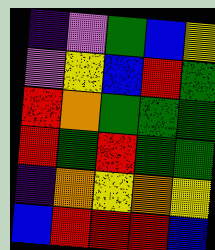[["indigo", "violet", "green", "blue", "yellow"], ["violet", "yellow", "blue", "red", "green"], ["red", "orange", "green", "green", "green"], ["red", "green", "red", "green", "green"], ["indigo", "orange", "yellow", "orange", "yellow"], ["blue", "red", "red", "red", "blue"]]